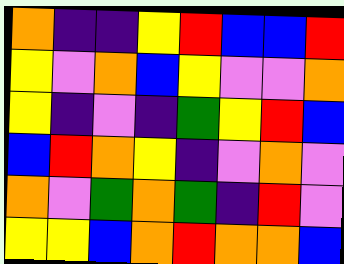[["orange", "indigo", "indigo", "yellow", "red", "blue", "blue", "red"], ["yellow", "violet", "orange", "blue", "yellow", "violet", "violet", "orange"], ["yellow", "indigo", "violet", "indigo", "green", "yellow", "red", "blue"], ["blue", "red", "orange", "yellow", "indigo", "violet", "orange", "violet"], ["orange", "violet", "green", "orange", "green", "indigo", "red", "violet"], ["yellow", "yellow", "blue", "orange", "red", "orange", "orange", "blue"]]